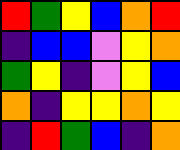[["red", "green", "yellow", "blue", "orange", "red"], ["indigo", "blue", "blue", "violet", "yellow", "orange"], ["green", "yellow", "indigo", "violet", "yellow", "blue"], ["orange", "indigo", "yellow", "yellow", "orange", "yellow"], ["indigo", "red", "green", "blue", "indigo", "orange"]]